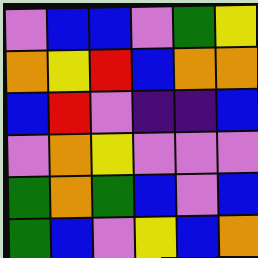[["violet", "blue", "blue", "violet", "green", "yellow"], ["orange", "yellow", "red", "blue", "orange", "orange"], ["blue", "red", "violet", "indigo", "indigo", "blue"], ["violet", "orange", "yellow", "violet", "violet", "violet"], ["green", "orange", "green", "blue", "violet", "blue"], ["green", "blue", "violet", "yellow", "blue", "orange"]]